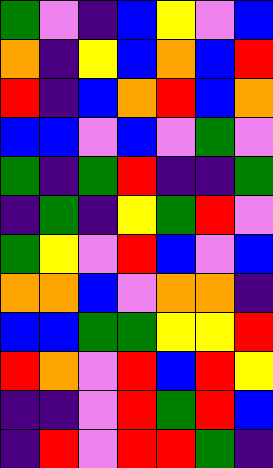[["green", "violet", "indigo", "blue", "yellow", "violet", "blue"], ["orange", "indigo", "yellow", "blue", "orange", "blue", "red"], ["red", "indigo", "blue", "orange", "red", "blue", "orange"], ["blue", "blue", "violet", "blue", "violet", "green", "violet"], ["green", "indigo", "green", "red", "indigo", "indigo", "green"], ["indigo", "green", "indigo", "yellow", "green", "red", "violet"], ["green", "yellow", "violet", "red", "blue", "violet", "blue"], ["orange", "orange", "blue", "violet", "orange", "orange", "indigo"], ["blue", "blue", "green", "green", "yellow", "yellow", "red"], ["red", "orange", "violet", "red", "blue", "red", "yellow"], ["indigo", "indigo", "violet", "red", "green", "red", "blue"], ["indigo", "red", "violet", "red", "red", "green", "indigo"]]